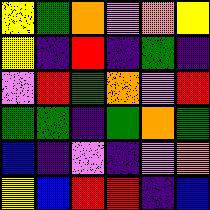[["yellow", "green", "orange", "violet", "orange", "yellow"], ["yellow", "indigo", "red", "indigo", "green", "indigo"], ["violet", "red", "green", "orange", "violet", "red"], ["green", "green", "indigo", "green", "orange", "green"], ["blue", "indigo", "violet", "indigo", "violet", "orange"], ["yellow", "blue", "red", "red", "indigo", "blue"]]